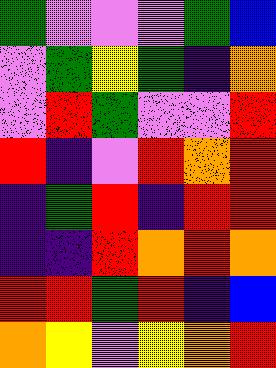[["green", "violet", "violet", "violet", "green", "blue"], ["violet", "green", "yellow", "green", "indigo", "orange"], ["violet", "red", "green", "violet", "violet", "red"], ["red", "indigo", "violet", "red", "orange", "red"], ["indigo", "green", "red", "indigo", "red", "red"], ["indigo", "indigo", "red", "orange", "red", "orange"], ["red", "red", "green", "red", "indigo", "blue"], ["orange", "yellow", "violet", "yellow", "orange", "red"]]